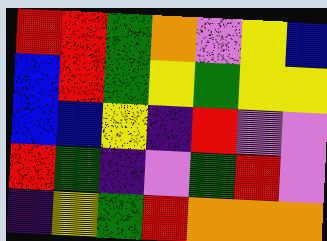[["red", "red", "green", "orange", "violet", "yellow", "blue"], ["blue", "red", "green", "yellow", "green", "yellow", "yellow"], ["blue", "blue", "yellow", "indigo", "red", "violet", "violet"], ["red", "green", "indigo", "violet", "green", "red", "violet"], ["indigo", "yellow", "green", "red", "orange", "orange", "orange"]]